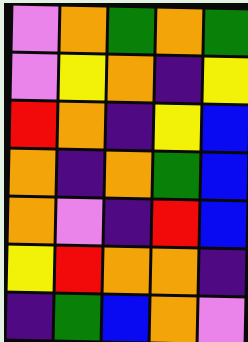[["violet", "orange", "green", "orange", "green"], ["violet", "yellow", "orange", "indigo", "yellow"], ["red", "orange", "indigo", "yellow", "blue"], ["orange", "indigo", "orange", "green", "blue"], ["orange", "violet", "indigo", "red", "blue"], ["yellow", "red", "orange", "orange", "indigo"], ["indigo", "green", "blue", "orange", "violet"]]